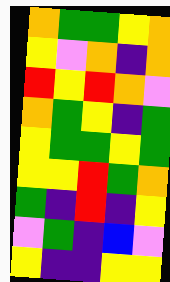[["orange", "green", "green", "yellow", "orange"], ["yellow", "violet", "orange", "indigo", "orange"], ["red", "yellow", "red", "orange", "violet"], ["orange", "green", "yellow", "indigo", "green"], ["yellow", "green", "green", "yellow", "green"], ["yellow", "yellow", "red", "green", "orange"], ["green", "indigo", "red", "indigo", "yellow"], ["violet", "green", "indigo", "blue", "violet"], ["yellow", "indigo", "indigo", "yellow", "yellow"]]